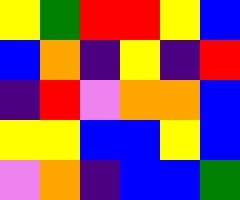[["yellow", "green", "red", "red", "yellow", "blue"], ["blue", "orange", "indigo", "yellow", "indigo", "red"], ["indigo", "red", "violet", "orange", "orange", "blue"], ["yellow", "yellow", "blue", "blue", "yellow", "blue"], ["violet", "orange", "indigo", "blue", "blue", "green"]]